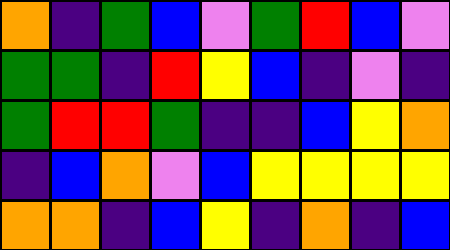[["orange", "indigo", "green", "blue", "violet", "green", "red", "blue", "violet"], ["green", "green", "indigo", "red", "yellow", "blue", "indigo", "violet", "indigo"], ["green", "red", "red", "green", "indigo", "indigo", "blue", "yellow", "orange"], ["indigo", "blue", "orange", "violet", "blue", "yellow", "yellow", "yellow", "yellow"], ["orange", "orange", "indigo", "blue", "yellow", "indigo", "orange", "indigo", "blue"]]